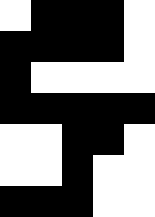[["white", "black", "black", "black", "white"], ["black", "black", "black", "black", "white"], ["black", "white", "white", "white", "white"], ["black", "black", "black", "black", "black"], ["white", "white", "black", "black", "white"], ["white", "white", "black", "white", "white"], ["black", "black", "black", "white", "white"]]